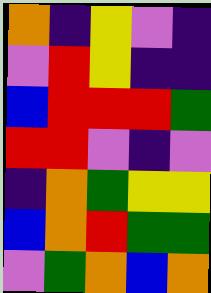[["orange", "indigo", "yellow", "violet", "indigo"], ["violet", "red", "yellow", "indigo", "indigo"], ["blue", "red", "red", "red", "green"], ["red", "red", "violet", "indigo", "violet"], ["indigo", "orange", "green", "yellow", "yellow"], ["blue", "orange", "red", "green", "green"], ["violet", "green", "orange", "blue", "orange"]]